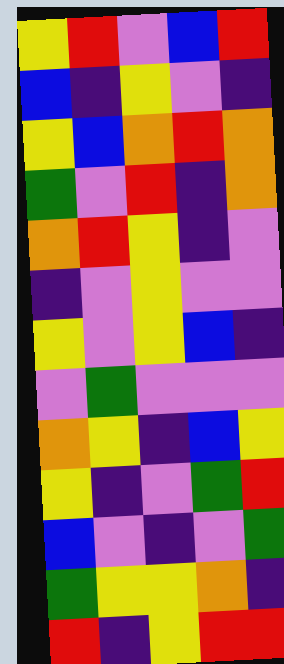[["yellow", "red", "violet", "blue", "red"], ["blue", "indigo", "yellow", "violet", "indigo"], ["yellow", "blue", "orange", "red", "orange"], ["green", "violet", "red", "indigo", "orange"], ["orange", "red", "yellow", "indigo", "violet"], ["indigo", "violet", "yellow", "violet", "violet"], ["yellow", "violet", "yellow", "blue", "indigo"], ["violet", "green", "violet", "violet", "violet"], ["orange", "yellow", "indigo", "blue", "yellow"], ["yellow", "indigo", "violet", "green", "red"], ["blue", "violet", "indigo", "violet", "green"], ["green", "yellow", "yellow", "orange", "indigo"], ["red", "indigo", "yellow", "red", "red"]]